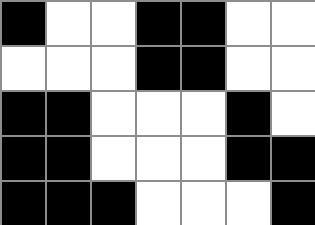[["black", "white", "white", "black", "black", "white", "white"], ["white", "white", "white", "black", "black", "white", "white"], ["black", "black", "white", "white", "white", "black", "white"], ["black", "black", "white", "white", "white", "black", "black"], ["black", "black", "black", "white", "white", "white", "black"]]